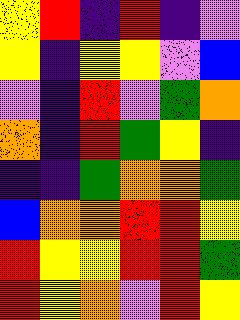[["yellow", "red", "indigo", "red", "indigo", "violet"], ["yellow", "indigo", "yellow", "yellow", "violet", "blue"], ["violet", "indigo", "red", "violet", "green", "orange"], ["orange", "indigo", "red", "green", "yellow", "indigo"], ["indigo", "indigo", "green", "orange", "orange", "green"], ["blue", "orange", "orange", "red", "red", "yellow"], ["red", "yellow", "yellow", "red", "red", "green"], ["red", "yellow", "orange", "violet", "red", "yellow"]]